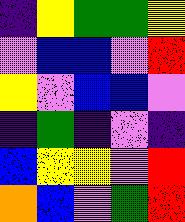[["indigo", "yellow", "green", "green", "yellow"], ["violet", "blue", "blue", "violet", "red"], ["yellow", "violet", "blue", "blue", "violet"], ["indigo", "green", "indigo", "violet", "indigo"], ["blue", "yellow", "yellow", "violet", "red"], ["orange", "blue", "violet", "green", "red"]]